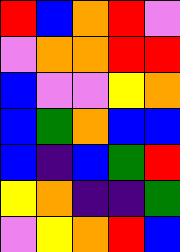[["red", "blue", "orange", "red", "violet"], ["violet", "orange", "orange", "red", "red"], ["blue", "violet", "violet", "yellow", "orange"], ["blue", "green", "orange", "blue", "blue"], ["blue", "indigo", "blue", "green", "red"], ["yellow", "orange", "indigo", "indigo", "green"], ["violet", "yellow", "orange", "red", "blue"]]